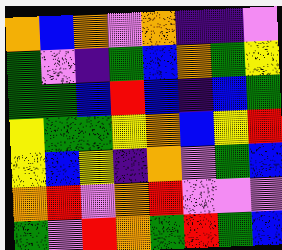[["orange", "blue", "orange", "violet", "orange", "indigo", "indigo", "violet"], ["green", "violet", "indigo", "green", "blue", "orange", "green", "yellow"], ["green", "green", "blue", "red", "blue", "indigo", "blue", "green"], ["yellow", "green", "green", "yellow", "orange", "blue", "yellow", "red"], ["yellow", "blue", "yellow", "indigo", "orange", "violet", "green", "blue"], ["orange", "red", "violet", "orange", "red", "violet", "violet", "violet"], ["green", "violet", "red", "orange", "green", "red", "green", "blue"]]